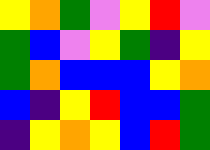[["yellow", "orange", "green", "violet", "yellow", "red", "violet"], ["green", "blue", "violet", "yellow", "green", "indigo", "yellow"], ["green", "orange", "blue", "blue", "blue", "yellow", "orange"], ["blue", "indigo", "yellow", "red", "blue", "blue", "green"], ["indigo", "yellow", "orange", "yellow", "blue", "red", "green"]]